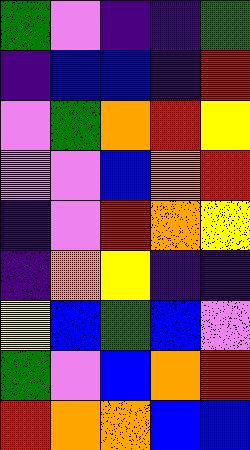[["green", "violet", "indigo", "indigo", "green"], ["indigo", "blue", "blue", "indigo", "red"], ["violet", "green", "orange", "red", "yellow"], ["violet", "violet", "blue", "orange", "red"], ["indigo", "violet", "red", "orange", "yellow"], ["indigo", "orange", "yellow", "indigo", "indigo"], ["yellow", "blue", "green", "blue", "violet"], ["green", "violet", "blue", "orange", "red"], ["red", "orange", "orange", "blue", "blue"]]